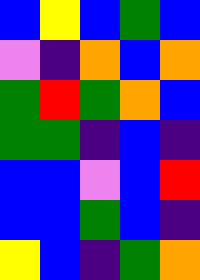[["blue", "yellow", "blue", "green", "blue"], ["violet", "indigo", "orange", "blue", "orange"], ["green", "red", "green", "orange", "blue"], ["green", "green", "indigo", "blue", "indigo"], ["blue", "blue", "violet", "blue", "red"], ["blue", "blue", "green", "blue", "indigo"], ["yellow", "blue", "indigo", "green", "orange"]]